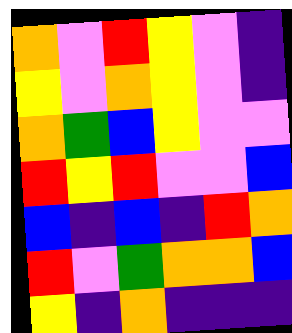[["orange", "violet", "red", "yellow", "violet", "indigo"], ["yellow", "violet", "orange", "yellow", "violet", "indigo"], ["orange", "green", "blue", "yellow", "violet", "violet"], ["red", "yellow", "red", "violet", "violet", "blue"], ["blue", "indigo", "blue", "indigo", "red", "orange"], ["red", "violet", "green", "orange", "orange", "blue"], ["yellow", "indigo", "orange", "indigo", "indigo", "indigo"]]